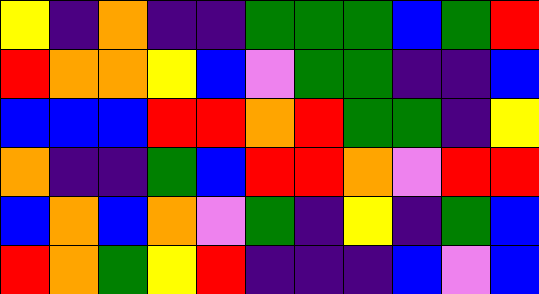[["yellow", "indigo", "orange", "indigo", "indigo", "green", "green", "green", "blue", "green", "red"], ["red", "orange", "orange", "yellow", "blue", "violet", "green", "green", "indigo", "indigo", "blue"], ["blue", "blue", "blue", "red", "red", "orange", "red", "green", "green", "indigo", "yellow"], ["orange", "indigo", "indigo", "green", "blue", "red", "red", "orange", "violet", "red", "red"], ["blue", "orange", "blue", "orange", "violet", "green", "indigo", "yellow", "indigo", "green", "blue"], ["red", "orange", "green", "yellow", "red", "indigo", "indigo", "indigo", "blue", "violet", "blue"]]